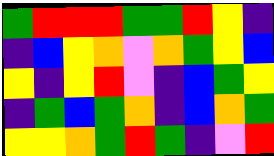[["green", "red", "red", "red", "green", "green", "red", "yellow", "indigo"], ["indigo", "blue", "yellow", "orange", "violet", "orange", "green", "yellow", "blue"], ["yellow", "indigo", "yellow", "red", "violet", "indigo", "blue", "green", "yellow"], ["indigo", "green", "blue", "green", "orange", "indigo", "blue", "orange", "green"], ["yellow", "yellow", "orange", "green", "red", "green", "indigo", "violet", "red"]]